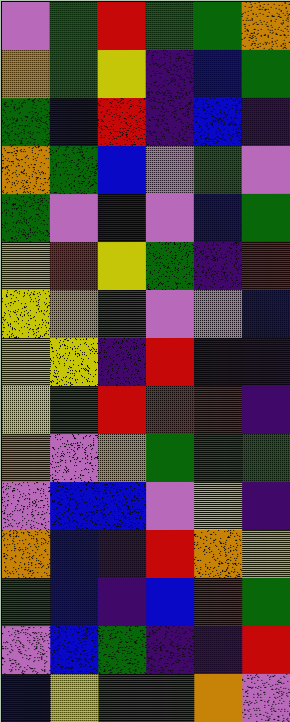[["violet", "green", "red", "green", "green", "orange"], ["orange", "green", "yellow", "indigo", "blue", "green"], ["green", "blue", "red", "indigo", "blue", "indigo"], ["orange", "green", "blue", "violet", "green", "violet"], ["green", "violet", "indigo", "violet", "blue", "green"], ["yellow", "red", "yellow", "green", "indigo", "red"], ["yellow", "orange", "green", "violet", "violet", "blue"], ["yellow", "yellow", "indigo", "red", "indigo", "indigo"], ["yellow", "green", "red", "red", "red", "indigo"], ["orange", "violet", "orange", "green", "green", "green"], ["violet", "blue", "blue", "violet", "yellow", "indigo"], ["orange", "blue", "indigo", "red", "orange", "yellow"], ["green", "blue", "indigo", "blue", "red", "green"], ["violet", "blue", "green", "indigo", "indigo", "red"], ["blue", "yellow", "green", "green", "orange", "violet"]]